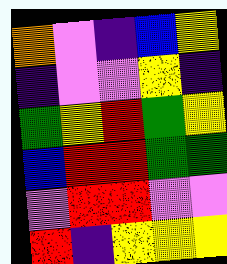[["orange", "violet", "indigo", "blue", "yellow"], ["indigo", "violet", "violet", "yellow", "indigo"], ["green", "yellow", "red", "green", "yellow"], ["blue", "red", "red", "green", "green"], ["violet", "red", "red", "violet", "violet"], ["red", "indigo", "yellow", "yellow", "yellow"]]